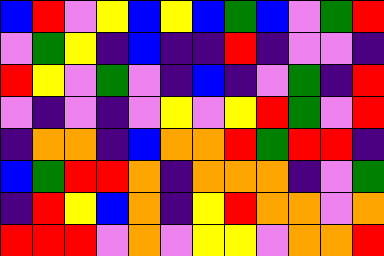[["blue", "red", "violet", "yellow", "blue", "yellow", "blue", "green", "blue", "violet", "green", "red"], ["violet", "green", "yellow", "indigo", "blue", "indigo", "indigo", "red", "indigo", "violet", "violet", "indigo"], ["red", "yellow", "violet", "green", "violet", "indigo", "blue", "indigo", "violet", "green", "indigo", "red"], ["violet", "indigo", "violet", "indigo", "violet", "yellow", "violet", "yellow", "red", "green", "violet", "red"], ["indigo", "orange", "orange", "indigo", "blue", "orange", "orange", "red", "green", "red", "red", "indigo"], ["blue", "green", "red", "red", "orange", "indigo", "orange", "orange", "orange", "indigo", "violet", "green"], ["indigo", "red", "yellow", "blue", "orange", "indigo", "yellow", "red", "orange", "orange", "violet", "orange"], ["red", "red", "red", "violet", "orange", "violet", "yellow", "yellow", "violet", "orange", "orange", "red"]]